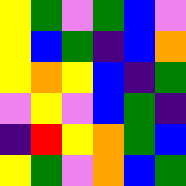[["yellow", "green", "violet", "green", "blue", "violet"], ["yellow", "blue", "green", "indigo", "blue", "orange"], ["yellow", "orange", "yellow", "blue", "indigo", "green"], ["violet", "yellow", "violet", "blue", "green", "indigo"], ["indigo", "red", "yellow", "orange", "green", "blue"], ["yellow", "green", "violet", "orange", "blue", "green"]]